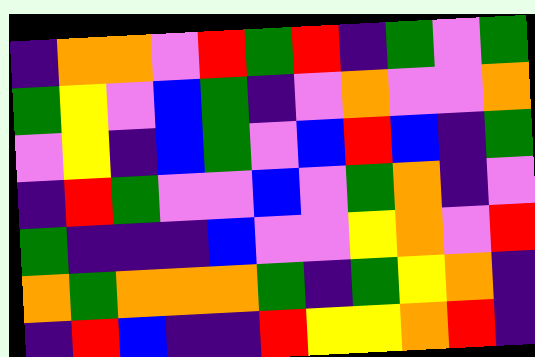[["indigo", "orange", "orange", "violet", "red", "green", "red", "indigo", "green", "violet", "green"], ["green", "yellow", "violet", "blue", "green", "indigo", "violet", "orange", "violet", "violet", "orange"], ["violet", "yellow", "indigo", "blue", "green", "violet", "blue", "red", "blue", "indigo", "green"], ["indigo", "red", "green", "violet", "violet", "blue", "violet", "green", "orange", "indigo", "violet"], ["green", "indigo", "indigo", "indigo", "blue", "violet", "violet", "yellow", "orange", "violet", "red"], ["orange", "green", "orange", "orange", "orange", "green", "indigo", "green", "yellow", "orange", "indigo"], ["indigo", "red", "blue", "indigo", "indigo", "red", "yellow", "yellow", "orange", "red", "indigo"]]